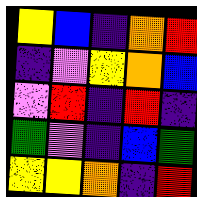[["yellow", "blue", "indigo", "orange", "red"], ["indigo", "violet", "yellow", "orange", "blue"], ["violet", "red", "indigo", "red", "indigo"], ["green", "violet", "indigo", "blue", "green"], ["yellow", "yellow", "orange", "indigo", "red"]]